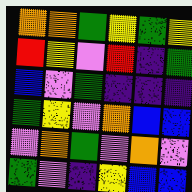[["orange", "orange", "green", "yellow", "green", "yellow"], ["red", "yellow", "violet", "red", "indigo", "green"], ["blue", "violet", "green", "indigo", "indigo", "indigo"], ["green", "yellow", "violet", "orange", "blue", "blue"], ["violet", "orange", "green", "violet", "orange", "violet"], ["green", "violet", "indigo", "yellow", "blue", "blue"]]